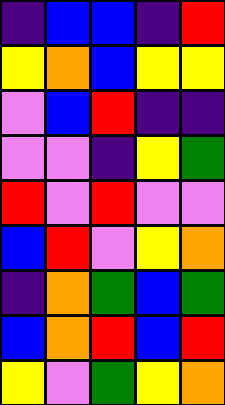[["indigo", "blue", "blue", "indigo", "red"], ["yellow", "orange", "blue", "yellow", "yellow"], ["violet", "blue", "red", "indigo", "indigo"], ["violet", "violet", "indigo", "yellow", "green"], ["red", "violet", "red", "violet", "violet"], ["blue", "red", "violet", "yellow", "orange"], ["indigo", "orange", "green", "blue", "green"], ["blue", "orange", "red", "blue", "red"], ["yellow", "violet", "green", "yellow", "orange"]]